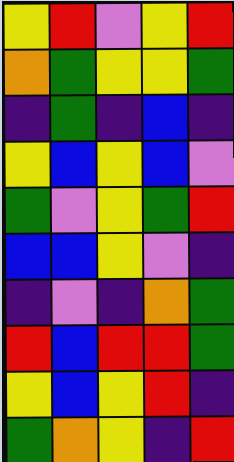[["yellow", "red", "violet", "yellow", "red"], ["orange", "green", "yellow", "yellow", "green"], ["indigo", "green", "indigo", "blue", "indigo"], ["yellow", "blue", "yellow", "blue", "violet"], ["green", "violet", "yellow", "green", "red"], ["blue", "blue", "yellow", "violet", "indigo"], ["indigo", "violet", "indigo", "orange", "green"], ["red", "blue", "red", "red", "green"], ["yellow", "blue", "yellow", "red", "indigo"], ["green", "orange", "yellow", "indigo", "red"]]